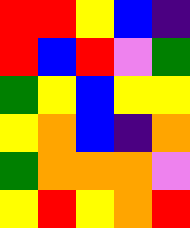[["red", "red", "yellow", "blue", "indigo"], ["red", "blue", "red", "violet", "green"], ["green", "yellow", "blue", "yellow", "yellow"], ["yellow", "orange", "blue", "indigo", "orange"], ["green", "orange", "orange", "orange", "violet"], ["yellow", "red", "yellow", "orange", "red"]]